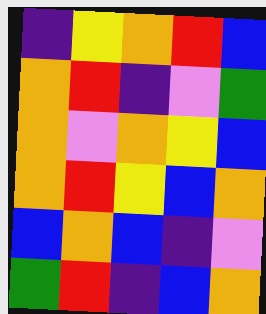[["indigo", "yellow", "orange", "red", "blue"], ["orange", "red", "indigo", "violet", "green"], ["orange", "violet", "orange", "yellow", "blue"], ["orange", "red", "yellow", "blue", "orange"], ["blue", "orange", "blue", "indigo", "violet"], ["green", "red", "indigo", "blue", "orange"]]